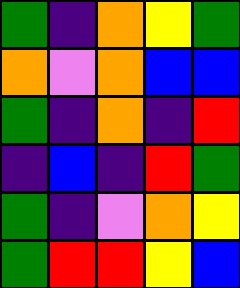[["green", "indigo", "orange", "yellow", "green"], ["orange", "violet", "orange", "blue", "blue"], ["green", "indigo", "orange", "indigo", "red"], ["indigo", "blue", "indigo", "red", "green"], ["green", "indigo", "violet", "orange", "yellow"], ["green", "red", "red", "yellow", "blue"]]